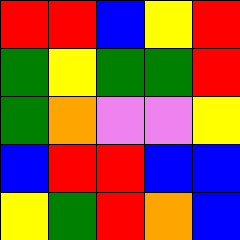[["red", "red", "blue", "yellow", "red"], ["green", "yellow", "green", "green", "red"], ["green", "orange", "violet", "violet", "yellow"], ["blue", "red", "red", "blue", "blue"], ["yellow", "green", "red", "orange", "blue"]]